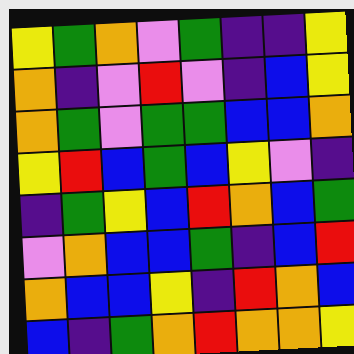[["yellow", "green", "orange", "violet", "green", "indigo", "indigo", "yellow"], ["orange", "indigo", "violet", "red", "violet", "indigo", "blue", "yellow"], ["orange", "green", "violet", "green", "green", "blue", "blue", "orange"], ["yellow", "red", "blue", "green", "blue", "yellow", "violet", "indigo"], ["indigo", "green", "yellow", "blue", "red", "orange", "blue", "green"], ["violet", "orange", "blue", "blue", "green", "indigo", "blue", "red"], ["orange", "blue", "blue", "yellow", "indigo", "red", "orange", "blue"], ["blue", "indigo", "green", "orange", "red", "orange", "orange", "yellow"]]